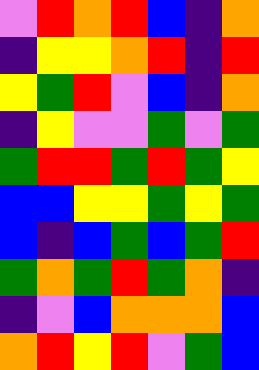[["violet", "red", "orange", "red", "blue", "indigo", "orange"], ["indigo", "yellow", "yellow", "orange", "red", "indigo", "red"], ["yellow", "green", "red", "violet", "blue", "indigo", "orange"], ["indigo", "yellow", "violet", "violet", "green", "violet", "green"], ["green", "red", "red", "green", "red", "green", "yellow"], ["blue", "blue", "yellow", "yellow", "green", "yellow", "green"], ["blue", "indigo", "blue", "green", "blue", "green", "red"], ["green", "orange", "green", "red", "green", "orange", "indigo"], ["indigo", "violet", "blue", "orange", "orange", "orange", "blue"], ["orange", "red", "yellow", "red", "violet", "green", "blue"]]